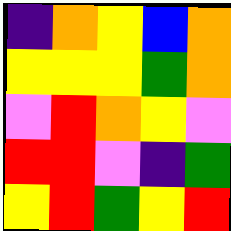[["indigo", "orange", "yellow", "blue", "orange"], ["yellow", "yellow", "yellow", "green", "orange"], ["violet", "red", "orange", "yellow", "violet"], ["red", "red", "violet", "indigo", "green"], ["yellow", "red", "green", "yellow", "red"]]